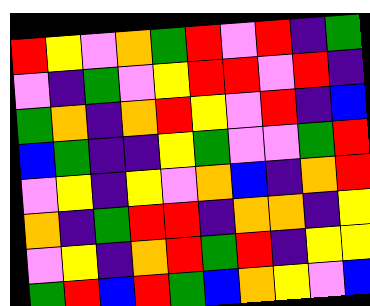[["red", "yellow", "violet", "orange", "green", "red", "violet", "red", "indigo", "green"], ["violet", "indigo", "green", "violet", "yellow", "red", "red", "violet", "red", "indigo"], ["green", "orange", "indigo", "orange", "red", "yellow", "violet", "red", "indigo", "blue"], ["blue", "green", "indigo", "indigo", "yellow", "green", "violet", "violet", "green", "red"], ["violet", "yellow", "indigo", "yellow", "violet", "orange", "blue", "indigo", "orange", "red"], ["orange", "indigo", "green", "red", "red", "indigo", "orange", "orange", "indigo", "yellow"], ["violet", "yellow", "indigo", "orange", "red", "green", "red", "indigo", "yellow", "yellow"], ["green", "red", "blue", "red", "green", "blue", "orange", "yellow", "violet", "blue"]]